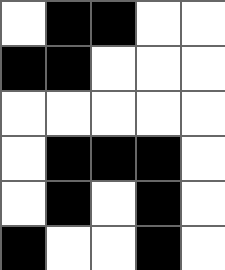[["white", "black", "black", "white", "white"], ["black", "black", "white", "white", "white"], ["white", "white", "white", "white", "white"], ["white", "black", "black", "black", "white"], ["white", "black", "white", "black", "white"], ["black", "white", "white", "black", "white"]]